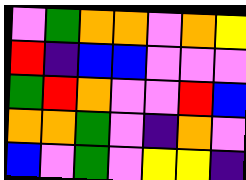[["violet", "green", "orange", "orange", "violet", "orange", "yellow"], ["red", "indigo", "blue", "blue", "violet", "violet", "violet"], ["green", "red", "orange", "violet", "violet", "red", "blue"], ["orange", "orange", "green", "violet", "indigo", "orange", "violet"], ["blue", "violet", "green", "violet", "yellow", "yellow", "indigo"]]